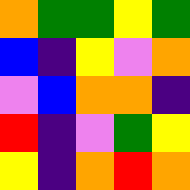[["orange", "green", "green", "yellow", "green"], ["blue", "indigo", "yellow", "violet", "orange"], ["violet", "blue", "orange", "orange", "indigo"], ["red", "indigo", "violet", "green", "yellow"], ["yellow", "indigo", "orange", "red", "orange"]]